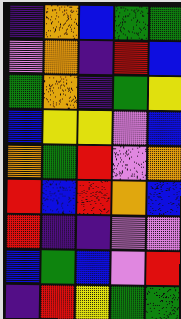[["indigo", "orange", "blue", "green", "green"], ["violet", "orange", "indigo", "red", "blue"], ["green", "orange", "indigo", "green", "yellow"], ["blue", "yellow", "yellow", "violet", "blue"], ["orange", "green", "red", "violet", "orange"], ["red", "blue", "red", "orange", "blue"], ["red", "indigo", "indigo", "violet", "violet"], ["blue", "green", "blue", "violet", "red"], ["indigo", "red", "yellow", "green", "green"]]